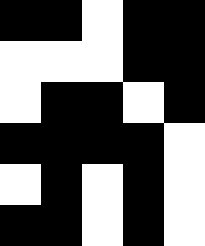[["black", "black", "white", "black", "black"], ["white", "white", "white", "black", "black"], ["white", "black", "black", "white", "black"], ["black", "black", "black", "black", "white"], ["white", "black", "white", "black", "white"], ["black", "black", "white", "black", "white"]]